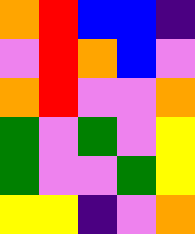[["orange", "red", "blue", "blue", "indigo"], ["violet", "red", "orange", "blue", "violet"], ["orange", "red", "violet", "violet", "orange"], ["green", "violet", "green", "violet", "yellow"], ["green", "violet", "violet", "green", "yellow"], ["yellow", "yellow", "indigo", "violet", "orange"]]